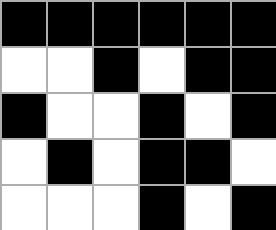[["black", "black", "black", "black", "black", "black"], ["white", "white", "black", "white", "black", "black"], ["black", "white", "white", "black", "white", "black"], ["white", "black", "white", "black", "black", "white"], ["white", "white", "white", "black", "white", "black"]]